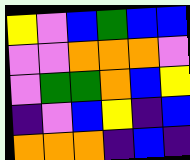[["yellow", "violet", "blue", "green", "blue", "blue"], ["violet", "violet", "orange", "orange", "orange", "violet"], ["violet", "green", "green", "orange", "blue", "yellow"], ["indigo", "violet", "blue", "yellow", "indigo", "blue"], ["orange", "orange", "orange", "indigo", "blue", "indigo"]]